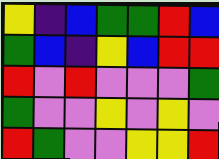[["yellow", "indigo", "blue", "green", "green", "red", "blue"], ["green", "blue", "indigo", "yellow", "blue", "red", "red"], ["red", "violet", "red", "violet", "violet", "violet", "green"], ["green", "violet", "violet", "yellow", "violet", "yellow", "violet"], ["red", "green", "violet", "violet", "yellow", "yellow", "red"]]